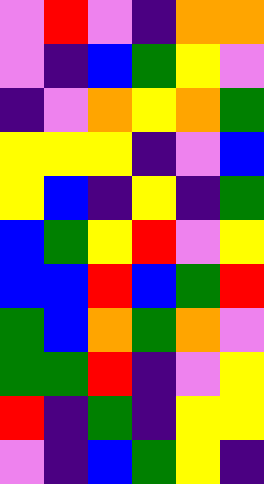[["violet", "red", "violet", "indigo", "orange", "orange"], ["violet", "indigo", "blue", "green", "yellow", "violet"], ["indigo", "violet", "orange", "yellow", "orange", "green"], ["yellow", "yellow", "yellow", "indigo", "violet", "blue"], ["yellow", "blue", "indigo", "yellow", "indigo", "green"], ["blue", "green", "yellow", "red", "violet", "yellow"], ["blue", "blue", "red", "blue", "green", "red"], ["green", "blue", "orange", "green", "orange", "violet"], ["green", "green", "red", "indigo", "violet", "yellow"], ["red", "indigo", "green", "indigo", "yellow", "yellow"], ["violet", "indigo", "blue", "green", "yellow", "indigo"]]